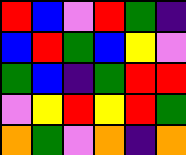[["red", "blue", "violet", "red", "green", "indigo"], ["blue", "red", "green", "blue", "yellow", "violet"], ["green", "blue", "indigo", "green", "red", "red"], ["violet", "yellow", "red", "yellow", "red", "green"], ["orange", "green", "violet", "orange", "indigo", "orange"]]